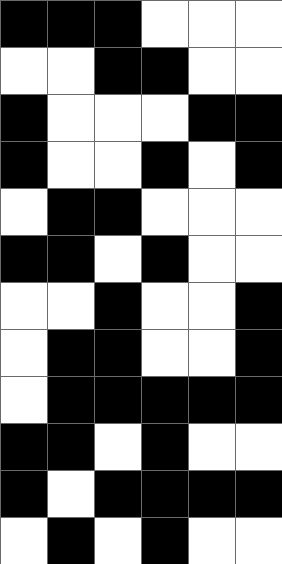[["black", "black", "black", "white", "white", "white"], ["white", "white", "black", "black", "white", "white"], ["black", "white", "white", "white", "black", "black"], ["black", "white", "white", "black", "white", "black"], ["white", "black", "black", "white", "white", "white"], ["black", "black", "white", "black", "white", "white"], ["white", "white", "black", "white", "white", "black"], ["white", "black", "black", "white", "white", "black"], ["white", "black", "black", "black", "black", "black"], ["black", "black", "white", "black", "white", "white"], ["black", "white", "black", "black", "black", "black"], ["white", "black", "white", "black", "white", "white"]]